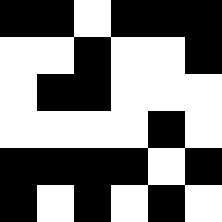[["black", "black", "white", "black", "black", "black"], ["white", "white", "black", "white", "white", "black"], ["white", "black", "black", "white", "white", "white"], ["white", "white", "white", "white", "black", "white"], ["black", "black", "black", "black", "white", "black"], ["black", "white", "black", "white", "black", "white"]]